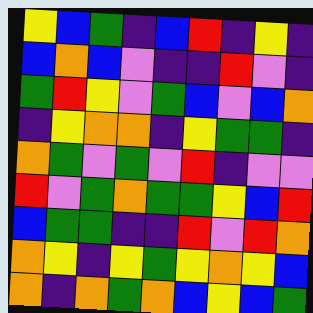[["yellow", "blue", "green", "indigo", "blue", "red", "indigo", "yellow", "indigo"], ["blue", "orange", "blue", "violet", "indigo", "indigo", "red", "violet", "indigo"], ["green", "red", "yellow", "violet", "green", "blue", "violet", "blue", "orange"], ["indigo", "yellow", "orange", "orange", "indigo", "yellow", "green", "green", "indigo"], ["orange", "green", "violet", "green", "violet", "red", "indigo", "violet", "violet"], ["red", "violet", "green", "orange", "green", "green", "yellow", "blue", "red"], ["blue", "green", "green", "indigo", "indigo", "red", "violet", "red", "orange"], ["orange", "yellow", "indigo", "yellow", "green", "yellow", "orange", "yellow", "blue"], ["orange", "indigo", "orange", "green", "orange", "blue", "yellow", "blue", "green"]]